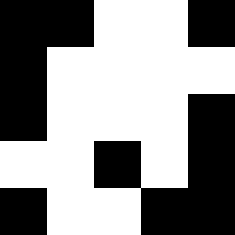[["black", "black", "white", "white", "black"], ["black", "white", "white", "white", "white"], ["black", "white", "white", "white", "black"], ["white", "white", "black", "white", "black"], ["black", "white", "white", "black", "black"]]